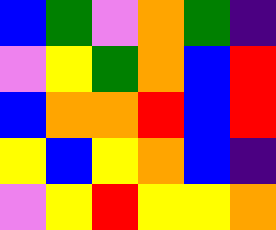[["blue", "green", "violet", "orange", "green", "indigo"], ["violet", "yellow", "green", "orange", "blue", "red"], ["blue", "orange", "orange", "red", "blue", "red"], ["yellow", "blue", "yellow", "orange", "blue", "indigo"], ["violet", "yellow", "red", "yellow", "yellow", "orange"]]